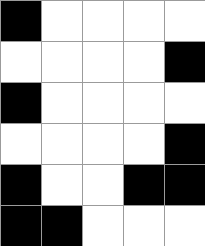[["black", "white", "white", "white", "white"], ["white", "white", "white", "white", "black"], ["black", "white", "white", "white", "white"], ["white", "white", "white", "white", "black"], ["black", "white", "white", "black", "black"], ["black", "black", "white", "white", "white"]]